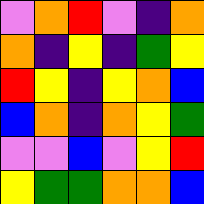[["violet", "orange", "red", "violet", "indigo", "orange"], ["orange", "indigo", "yellow", "indigo", "green", "yellow"], ["red", "yellow", "indigo", "yellow", "orange", "blue"], ["blue", "orange", "indigo", "orange", "yellow", "green"], ["violet", "violet", "blue", "violet", "yellow", "red"], ["yellow", "green", "green", "orange", "orange", "blue"]]